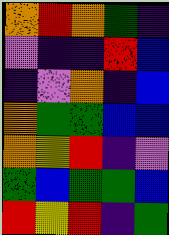[["orange", "red", "orange", "green", "indigo"], ["violet", "indigo", "indigo", "red", "blue"], ["indigo", "violet", "orange", "indigo", "blue"], ["orange", "green", "green", "blue", "blue"], ["orange", "yellow", "red", "indigo", "violet"], ["green", "blue", "green", "green", "blue"], ["red", "yellow", "red", "indigo", "green"]]